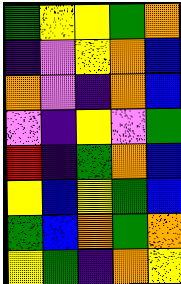[["green", "yellow", "yellow", "green", "orange"], ["indigo", "violet", "yellow", "orange", "blue"], ["orange", "violet", "indigo", "orange", "blue"], ["violet", "indigo", "yellow", "violet", "green"], ["red", "indigo", "green", "orange", "blue"], ["yellow", "blue", "yellow", "green", "blue"], ["green", "blue", "orange", "green", "orange"], ["yellow", "green", "indigo", "orange", "yellow"]]